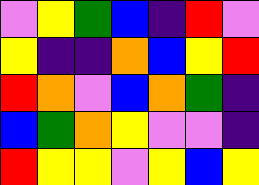[["violet", "yellow", "green", "blue", "indigo", "red", "violet"], ["yellow", "indigo", "indigo", "orange", "blue", "yellow", "red"], ["red", "orange", "violet", "blue", "orange", "green", "indigo"], ["blue", "green", "orange", "yellow", "violet", "violet", "indigo"], ["red", "yellow", "yellow", "violet", "yellow", "blue", "yellow"]]